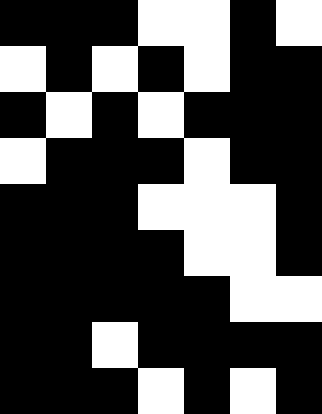[["black", "black", "black", "white", "white", "black", "white"], ["white", "black", "white", "black", "white", "black", "black"], ["black", "white", "black", "white", "black", "black", "black"], ["white", "black", "black", "black", "white", "black", "black"], ["black", "black", "black", "white", "white", "white", "black"], ["black", "black", "black", "black", "white", "white", "black"], ["black", "black", "black", "black", "black", "white", "white"], ["black", "black", "white", "black", "black", "black", "black"], ["black", "black", "black", "white", "black", "white", "black"]]